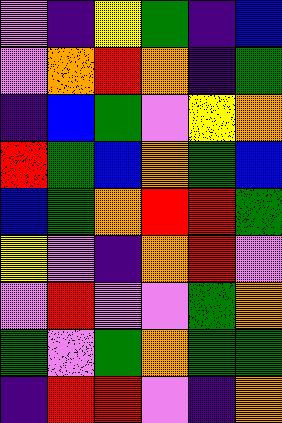[["violet", "indigo", "yellow", "green", "indigo", "blue"], ["violet", "orange", "red", "orange", "indigo", "green"], ["indigo", "blue", "green", "violet", "yellow", "orange"], ["red", "green", "blue", "orange", "green", "blue"], ["blue", "green", "orange", "red", "red", "green"], ["yellow", "violet", "indigo", "orange", "red", "violet"], ["violet", "red", "violet", "violet", "green", "orange"], ["green", "violet", "green", "orange", "green", "green"], ["indigo", "red", "red", "violet", "indigo", "orange"]]